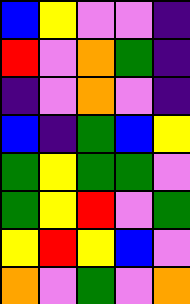[["blue", "yellow", "violet", "violet", "indigo"], ["red", "violet", "orange", "green", "indigo"], ["indigo", "violet", "orange", "violet", "indigo"], ["blue", "indigo", "green", "blue", "yellow"], ["green", "yellow", "green", "green", "violet"], ["green", "yellow", "red", "violet", "green"], ["yellow", "red", "yellow", "blue", "violet"], ["orange", "violet", "green", "violet", "orange"]]